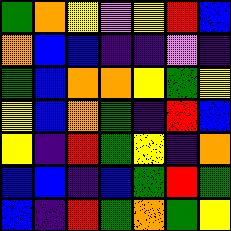[["green", "orange", "yellow", "violet", "yellow", "red", "blue"], ["orange", "blue", "blue", "indigo", "indigo", "violet", "indigo"], ["green", "blue", "orange", "orange", "yellow", "green", "yellow"], ["yellow", "blue", "orange", "green", "indigo", "red", "blue"], ["yellow", "indigo", "red", "green", "yellow", "indigo", "orange"], ["blue", "blue", "indigo", "blue", "green", "red", "green"], ["blue", "indigo", "red", "green", "orange", "green", "yellow"]]